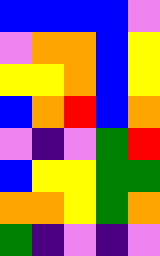[["blue", "blue", "blue", "blue", "violet"], ["violet", "orange", "orange", "blue", "yellow"], ["yellow", "yellow", "orange", "blue", "yellow"], ["blue", "orange", "red", "blue", "orange"], ["violet", "indigo", "violet", "green", "red"], ["blue", "yellow", "yellow", "green", "green"], ["orange", "orange", "yellow", "green", "orange"], ["green", "indigo", "violet", "indigo", "violet"]]